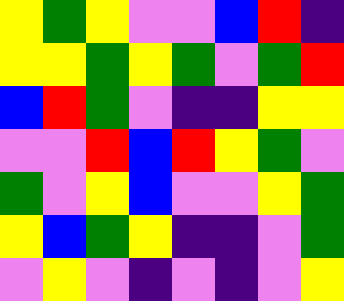[["yellow", "green", "yellow", "violet", "violet", "blue", "red", "indigo"], ["yellow", "yellow", "green", "yellow", "green", "violet", "green", "red"], ["blue", "red", "green", "violet", "indigo", "indigo", "yellow", "yellow"], ["violet", "violet", "red", "blue", "red", "yellow", "green", "violet"], ["green", "violet", "yellow", "blue", "violet", "violet", "yellow", "green"], ["yellow", "blue", "green", "yellow", "indigo", "indigo", "violet", "green"], ["violet", "yellow", "violet", "indigo", "violet", "indigo", "violet", "yellow"]]